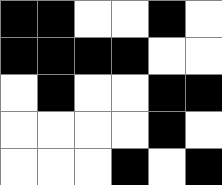[["black", "black", "white", "white", "black", "white"], ["black", "black", "black", "black", "white", "white"], ["white", "black", "white", "white", "black", "black"], ["white", "white", "white", "white", "black", "white"], ["white", "white", "white", "black", "white", "black"]]